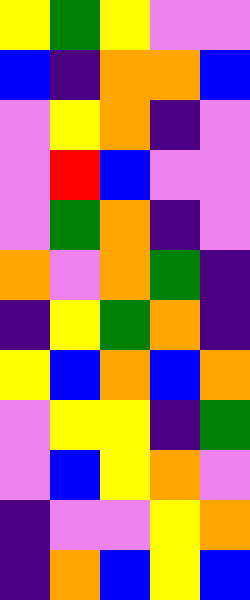[["yellow", "green", "yellow", "violet", "violet"], ["blue", "indigo", "orange", "orange", "blue"], ["violet", "yellow", "orange", "indigo", "violet"], ["violet", "red", "blue", "violet", "violet"], ["violet", "green", "orange", "indigo", "violet"], ["orange", "violet", "orange", "green", "indigo"], ["indigo", "yellow", "green", "orange", "indigo"], ["yellow", "blue", "orange", "blue", "orange"], ["violet", "yellow", "yellow", "indigo", "green"], ["violet", "blue", "yellow", "orange", "violet"], ["indigo", "violet", "violet", "yellow", "orange"], ["indigo", "orange", "blue", "yellow", "blue"]]